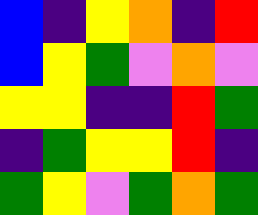[["blue", "indigo", "yellow", "orange", "indigo", "red"], ["blue", "yellow", "green", "violet", "orange", "violet"], ["yellow", "yellow", "indigo", "indigo", "red", "green"], ["indigo", "green", "yellow", "yellow", "red", "indigo"], ["green", "yellow", "violet", "green", "orange", "green"]]